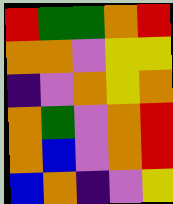[["red", "green", "green", "orange", "red"], ["orange", "orange", "violet", "yellow", "yellow"], ["indigo", "violet", "orange", "yellow", "orange"], ["orange", "green", "violet", "orange", "red"], ["orange", "blue", "violet", "orange", "red"], ["blue", "orange", "indigo", "violet", "yellow"]]